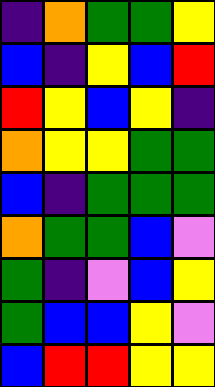[["indigo", "orange", "green", "green", "yellow"], ["blue", "indigo", "yellow", "blue", "red"], ["red", "yellow", "blue", "yellow", "indigo"], ["orange", "yellow", "yellow", "green", "green"], ["blue", "indigo", "green", "green", "green"], ["orange", "green", "green", "blue", "violet"], ["green", "indigo", "violet", "blue", "yellow"], ["green", "blue", "blue", "yellow", "violet"], ["blue", "red", "red", "yellow", "yellow"]]